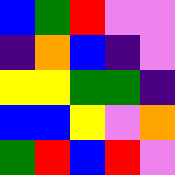[["blue", "green", "red", "violet", "violet"], ["indigo", "orange", "blue", "indigo", "violet"], ["yellow", "yellow", "green", "green", "indigo"], ["blue", "blue", "yellow", "violet", "orange"], ["green", "red", "blue", "red", "violet"]]